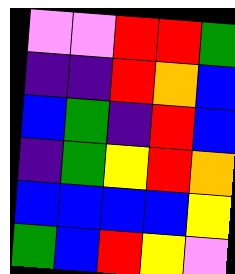[["violet", "violet", "red", "red", "green"], ["indigo", "indigo", "red", "orange", "blue"], ["blue", "green", "indigo", "red", "blue"], ["indigo", "green", "yellow", "red", "orange"], ["blue", "blue", "blue", "blue", "yellow"], ["green", "blue", "red", "yellow", "violet"]]